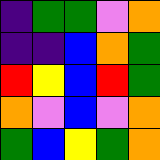[["indigo", "green", "green", "violet", "orange"], ["indigo", "indigo", "blue", "orange", "green"], ["red", "yellow", "blue", "red", "green"], ["orange", "violet", "blue", "violet", "orange"], ["green", "blue", "yellow", "green", "orange"]]